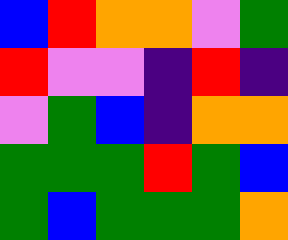[["blue", "red", "orange", "orange", "violet", "green"], ["red", "violet", "violet", "indigo", "red", "indigo"], ["violet", "green", "blue", "indigo", "orange", "orange"], ["green", "green", "green", "red", "green", "blue"], ["green", "blue", "green", "green", "green", "orange"]]